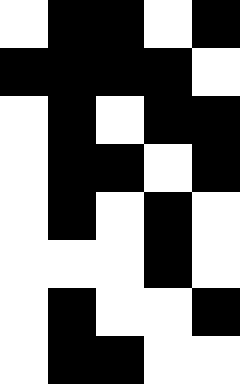[["white", "black", "black", "white", "black"], ["black", "black", "black", "black", "white"], ["white", "black", "white", "black", "black"], ["white", "black", "black", "white", "black"], ["white", "black", "white", "black", "white"], ["white", "white", "white", "black", "white"], ["white", "black", "white", "white", "black"], ["white", "black", "black", "white", "white"]]